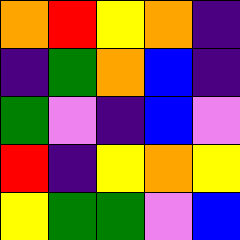[["orange", "red", "yellow", "orange", "indigo"], ["indigo", "green", "orange", "blue", "indigo"], ["green", "violet", "indigo", "blue", "violet"], ["red", "indigo", "yellow", "orange", "yellow"], ["yellow", "green", "green", "violet", "blue"]]